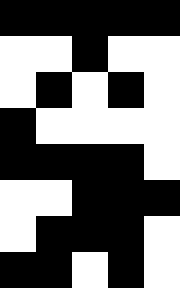[["black", "black", "black", "black", "black"], ["white", "white", "black", "white", "white"], ["white", "black", "white", "black", "white"], ["black", "white", "white", "white", "white"], ["black", "black", "black", "black", "white"], ["white", "white", "black", "black", "black"], ["white", "black", "black", "black", "white"], ["black", "black", "white", "black", "white"]]